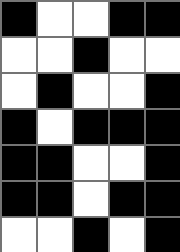[["black", "white", "white", "black", "black"], ["white", "white", "black", "white", "white"], ["white", "black", "white", "white", "black"], ["black", "white", "black", "black", "black"], ["black", "black", "white", "white", "black"], ["black", "black", "white", "black", "black"], ["white", "white", "black", "white", "black"]]